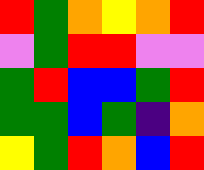[["red", "green", "orange", "yellow", "orange", "red"], ["violet", "green", "red", "red", "violet", "violet"], ["green", "red", "blue", "blue", "green", "red"], ["green", "green", "blue", "green", "indigo", "orange"], ["yellow", "green", "red", "orange", "blue", "red"]]